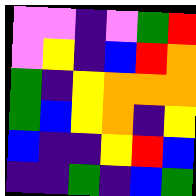[["violet", "violet", "indigo", "violet", "green", "red"], ["violet", "yellow", "indigo", "blue", "red", "orange"], ["green", "indigo", "yellow", "orange", "orange", "orange"], ["green", "blue", "yellow", "orange", "indigo", "yellow"], ["blue", "indigo", "indigo", "yellow", "red", "blue"], ["indigo", "indigo", "green", "indigo", "blue", "green"]]